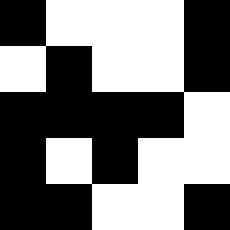[["black", "white", "white", "white", "black"], ["white", "black", "white", "white", "black"], ["black", "black", "black", "black", "white"], ["black", "white", "black", "white", "white"], ["black", "black", "white", "white", "black"]]